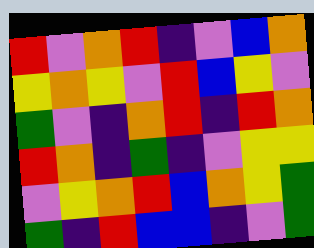[["red", "violet", "orange", "red", "indigo", "violet", "blue", "orange"], ["yellow", "orange", "yellow", "violet", "red", "blue", "yellow", "violet"], ["green", "violet", "indigo", "orange", "red", "indigo", "red", "orange"], ["red", "orange", "indigo", "green", "indigo", "violet", "yellow", "yellow"], ["violet", "yellow", "orange", "red", "blue", "orange", "yellow", "green"], ["green", "indigo", "red", "blue", "blue", "indigo", "violet", "green"]]